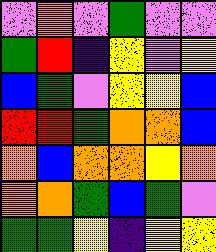[["violet", "orange", "violet", "green", "violet", "violet"], ["green", "red", "indigo", "yellow", "violet", "yellow"], ["blue", "green", "violet", "yellow", "yellow", "blue"], ["red", "red", "green", "orange", "orange", "blue"], ["orange", "blue", "orange", "orange", "yellow", "orange"], ["orange", "orange", "green", "blue", "green", "violet"], ["green", "green", "yellow", "indigo", "yellow", "yellow"]]